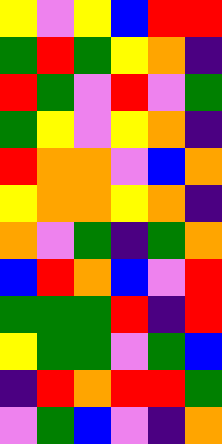[["yellow", "violet", "yellow", "blue", "red", "red"], ["green", "red", "green", "yellow", "orange", "indigo"], ["red", "green", "violet", "red", "violet", "green"], ["green", "yellow", "violet", "yellow", "orange", "indigo"], ["red", "orange", "orange", "violet", "blue", "orange"], ["yellow", "orange", "orange", "yellow", "orange", "indigo"], ["orange", "violet", "green", "indigo", "green", "orange"], ["blue", "red", "orange", "blue", "violet", "red"], ["green", "green", "green", "red", "indigo", "red"], ["yellow", "green", "green", "violet", "green", "blue"], ["indigo", "red", "orange", "red", "red", "green"], ["violet", "green", "blue", "violet", "indigo", "orange"]]